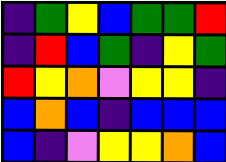[["indigo", "green", "yellow", "blue", "green", "green", "red"], ["indigo", "red", "blue", "green", "indigo", "yellow", "green"], ["red", "yellow", "orange", "violet", "yellow", "yellow", "indigo"], ["blue", "orange", "blue", "indigo", "blue", "blue", "blue"], ["blue", "indigo", "violet", "yellow", "yellow", "orange", "blue"]]